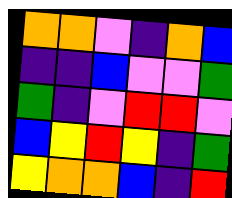[["orange", "orange", "violet", "indigo", "orange", "blue"], ["indigo", "indigo", "blue", "violet", "violet", "green"], ["green", "indigo", "violet", "red", "red", "violet"], ["blue", "yellow", "red", "yellow", "indigo", "green"], ["yellow", "orange", "orange", "blue", "indigo", "red"]]